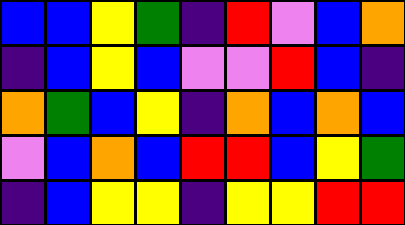[["blue", "blue", "yellow", "green", "indigo", "red", "violet", "blue", "orange"], ["indigo", "blue", "yellow", "blue", "violet", "violet", "red", "blue", "indigo"], ["orange", "green", "blue", "yellow", "indigo", "orange", "blue", "orange", "blue"], ["violet", "blue", "orange", "blue", "red", "red", "blue", "yellow", "green"], ["indigo", "blue", "yellow", "yellow", "indigo", "yellow", "yellow", "red", "red"]]